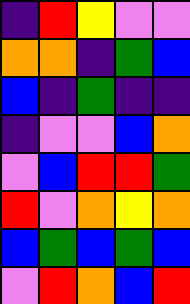[["indigo", "red", "yellow", "violet", "violet"], ["orange", "orange", "indigo", "green", "blue"], ["blue", "indigo", "green", "indigo", "indigo"], ["indigo", "violet", "violet", "blue", "orange"], ["violet", "blue", "red", "red", "green"], ["red", "violet", "orange", "yellow", "orange"], ["blue", "green", "blue", "green", "blue"], ["violet", "red", "orange", "blue", "red"]]